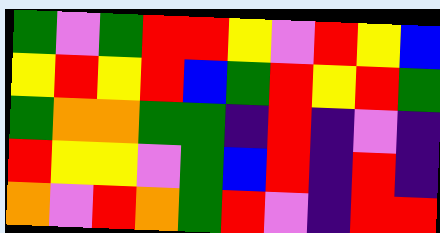[["green", "violet", "green", "red", "red", "yellow", "violet", "red", "yellow", "blue"], ["yellow", "red", "yellow", "red", "blue", "green", "red", "yellow", "red", "green"], ["green", "orange", "orange", "green", "green", "indigo", "red", "indigo", "violet", "indigo"], ["red", "yellow", "yellow", "violet", "green", "blue", "red", "indigo", "red", "indigo"], ["orange", "violet", "red", "orange", "green", "red", "violet", "indigo", "red", "red"]]